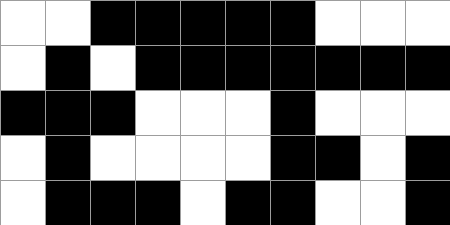[["white", "white", "black", "black", "black", "black", "black", "white", "white", "white"], ["white", "black", "white", "black", "black", "black", "black", "black", "black", "black"], ["black", "black", "black", "white", "white", "white", "black", "white", "white", "white"], ["white", "black", "white", "white", "white", "white", "black", "black", "white", "black"], ["white", "black", "black", "black", "white", "black", "black", "white", "white", "black"]]